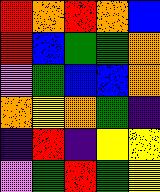[["red", "orange", "red", "orange", "blue"], ["red", "blue", "green", "green", "orange"], ["violet", "green", "blue", "blue", "orange"], ["orange", "yellow", "orange", "green", "indigo"], ["indigo", "red", "indigo", "yellow", "yellow"], ["violet", "green", "red", "green", "yellow"]]